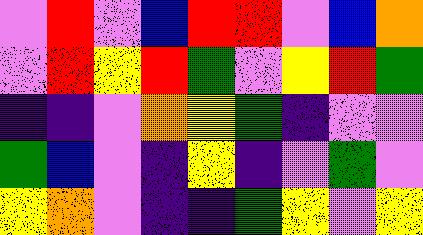[["violet", "red", "violet", "blue", "red", "red", "violet", "blue", "orange"], ["violet", "red", "yellow", "red", "green", "violet", "yellow", "red", "green"], ["indigo", "indigo", "violet", "orange", "yellow", "green", "indigo", "violet", "violet"], ["green", "blue", "violet", "indigo", "yellow", "indigo", "violet", "green", "violet"], ["yellow", "orange", "violet", "indigo", "indigo", "green", "yellow", "violet", "yellow"]]